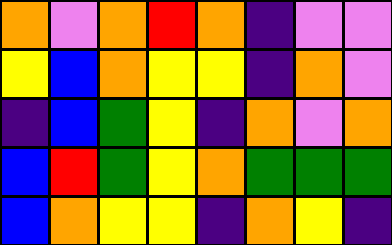[["orange", "violet", "orange", "red", "orange", "indigo", "violet", "violet"], ["yellow", "blue", "orange", "yellow", "yellow", "indigo", "orange", "violet"], ["indigo", "blue", "green", "yellow", "indigo", "orange", "violet", "orange"], ["blue", "red", "green", "yellow", "orange", "green", "green", "green"], ["blue", "orange", "yellow", "yellow", "indigo", "orange", "yellow", "indigo"]]